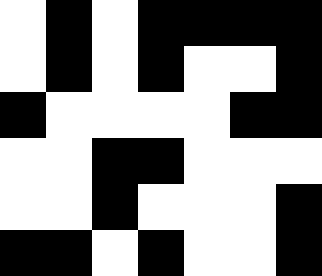[["white", "black", "white", "black", "black", "black", "black"], ["white", "black", "white", "black", "white", "white", "black"], ["black", "white", "white", "white", "white", "black", "black"], ["white", "white", "black", "black", "white", "white", "white"], ["white", "white", "black", "white", "white", "white", "black"], ["black", "black", "white", "black", "white", "white", "black"]]